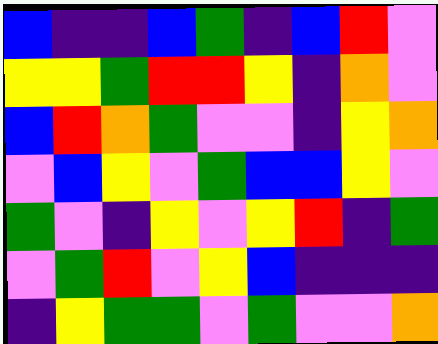[["blue", "indigo", "indigo", "blue", "green", "indigo", "blue", "red", "violet"], ["yellow", "yellow", "green", "red", "red", "yellow", "indigo", "orange", "violet"], ["blue", "red", "orange", "green", "violet", "violet", "indigo", "yellow", "orange"], ["violet", "blue", "yellow", "violet", "green", "blue", "blue", "yellow", "violet"], ["green", "violet", "indigo", "yellow", "violet", "yellow", "red", "indigo", "green"], ["violet", "green", "red", "violet", "yellow", "blue", "indigo", "indigo", "indigo"], ["indigo", "yellow", "green", "green", "violet", "green", "violet", "violet", "orange"]]